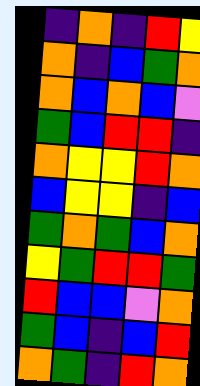[["indigo", "orange", "indigo", "red", "yellow"], ["orange", "indigo", "blue", "green", "orange"], ["orange", "blue", "orange", "blue", "violet"], ["green", "blue", "red", "red", "indigo"], ["orange", "yellow", "yellow", "red", "orange"], ["blue", "yellow", "yellow", "indigo", "blue"], ["green", "orange", "green", "blue", "orange"], ["yellow", "green", "red", "red", "green"], ["red", "blue", "blue", "violet", "orange"], ["green", "blue", "indigo", "blue", "red"], ["orange", "green", "indigo", "red", "orange"]]